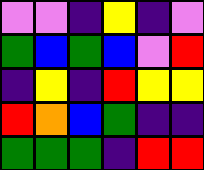[["violet", "violet", "indigo", "yellow", "indigo", "violet"], ["green", "blue", "green", "blue", "violet", "red"], ["indigo", "yellow", "indigo", "red", "yellow", "yellow"], ["red", "orange", "blue", "green", "indigo", "indigo"], ["green", "green", "green", "indigo", "red", "red"]]